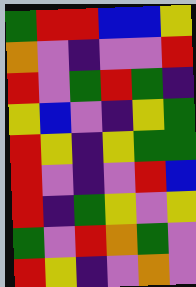[["green", "red", "red", "blue", "blue", "yellow"], ["orange", "violet", "indigo", "violet", "violet", "red"], ["red", "violet", "green", "red", "green", "indigo"], ["yellow", "blue", "violet", "indigo", "yellow", "green"], ["red", "yellow", "indigo", "yellow", "green", "green"], ["red", "violet", "indigo", "violet", "red", "blue"], ["red", "indigo", "green", "yellow", "violet", "yellow"], ["green", "violet", "red", "orange", "green", "violet"], ["red", "yellow", "indigo", "violet", "orange", "violet"]]